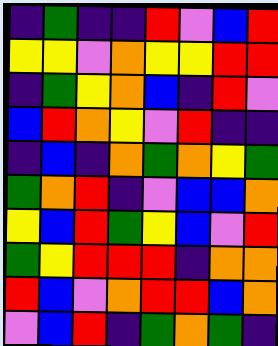[["indigo", "green", "indigo", "indigo", "red", "violet", "blue", "red"], ["yellow", "yellow", "violet", "orange", "yellow", "yellow", "red", "red"], ["indigo", "green", "yellow", "orange", "blue", "indigo", "red", "violet"], ["blue", "red", "orange", "yellow", "violet", "red", "indigo", "indigo"], ["indigo", "blue", "indigo", "orange", "green", "orange", "yellow", "green"], ["green", "orange", "red", "indigo", "violet", "blue", "blue", "orange"], ["yellow", "blue", "red", "green", "yellow", "blue", "violet", "red"], ["green", "yellow", "red", "red", "red", "indigo", "orange", "orange"], ["red", "blue", "violet", "orange", "red", "red", "blue", "orange"], ["violet", "blue", "red", "indigo", "green", "orange", "green", "indigo"]]